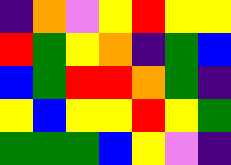[["indigo", "orange", "violet", "yellow", "red", "yellow", "yellow"], ["red", "green", "yellow", "orange", "indigo", "green", "blue"], ["blue", "green", "red", "red", "orange", "green", "indigo"], ["yellow", "blue", "yellow", "yellow", "red", "yellow", "green"], ["green", "green", "green", "blue", "yellow", "violet", "indigo"]]